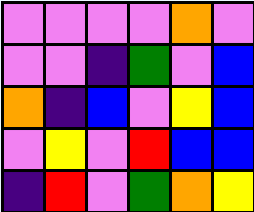[["violet", "violet", "violet", "violet", "orange", "violet"], ["violet", "violet", "indigo", "green", "violet", "blue"], ["orange", "indigo", "blue", "violet", "yellow", "blue"], ["violet", "yellow", "violet", "red", "blue", "blue"], ["indigo", "red", "violet", "green", "orange", "yellow"]]